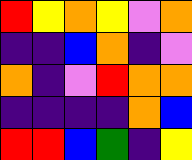[["red", "yellow", "orange", "yellow", "violet", "orange"], ["indigo", "indigo", "blue", "orange", "indigo", "violet"], ["orange", "indigo", "violet", "red", "orange", "orange"], ["indigo", "indigo", "indigo", "indigo", "orange", "blue"], ["red", "red", "blue", "green", "indigo", "yellow"]]